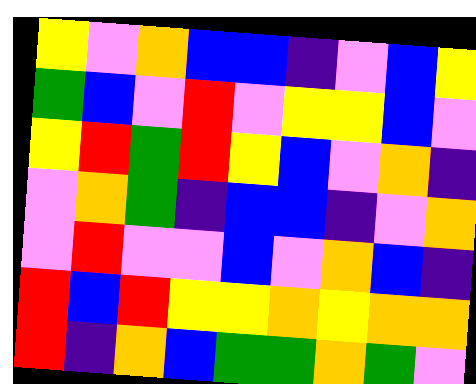[["yellow", "violet", "orange", "blue", "blue", "indigo", "violet", "blue", "yellow"], ["green", "blue", "violet", "red", "violet", "yellow", "yellow", "blue", "violet"], ["yellow", "red", "green", "red", "yellow", "blue", "violet", "orange", "indigo"], ["violet", "orange", "green", "indigo", "blue", "blue", "indigo", "violet", "orange"], ["violet", "red", "violet", "violet", "blue", "violet", "orange", "blue", "indigo"], ["red", "blue", "red", "yellow", "yellow", "orange", "yellow", "orange", "orange"], ["red", "indigo", "orange", "blue", "green", "green", "orange", "green", "violet"]]